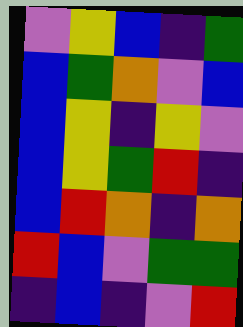[["violet", "yellow", "blue", "indigo", "green"], ["blue", "green", "orange", "violet", "blue"], ["blue", "yellow", "indigo", "yellow", "violet"], ["blue", "yellow", "green", "red", "indigo"], ["blue", "red", "orange", "indigo", "orange"], ["red", "blue", "violet", "green", "green"], ["indigo", "blue", "indigo", "violet", "red"]]